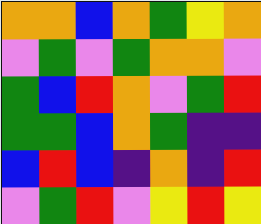[["orange", "orange", "blue", "orange", "green", "yellow", "orange"], ["violet", "green", "violet", "green", "orange", "orange", "violet"], ["green", "blue", "red", "orange", "violet", "green", "red"], ["green", "green", "blue", "orange", "green", "indigo", "indigo"], ["blue", "red", "blue", "indigo", "orange", "indigo", "red"], ["violet", "green", "red", "violet", "yellow", "red", "yellow"]]